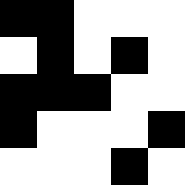[["black", "black", "white", "white", "white"], ["white", "black", "white", "black", "white"], ["black", "black", "black", "white", "white"], ["black", "white", "white", "white", "black"], ["white", "white", "white", "black", "white"]]